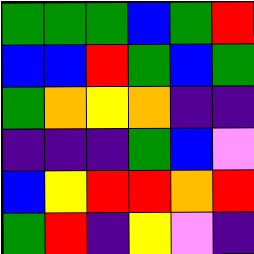[["green", "green", "green", "blue", "green", "red"], ["blue", "blue", "red", "green", "blue", "green"], ["green", "orange", "yellow", "orange", "indigo", "indigo"], ["indigo", "indigo", "indigo", "green", "blue", "violet"], ["blue", "yellow", "red", "red", "orange", "red"], ["green", "red", "indigo", "yellow", "violet", "indigo"]]